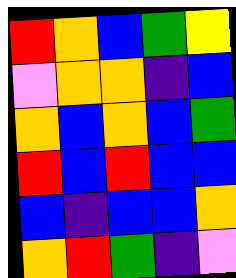[["red", "orange", "blue", "green", "yellow"], ["violet", "orange", "orange", "indigo", "blue"], ["orange", "blue", "orange", "blue", "green"], ["red", "blue", "red", "blue", "blue"], ["blue", "indigo", "blue", "blue", "orange"], ["orange", "red", "green", "indigo", "violet"]]